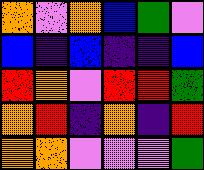[["orange", "violet", "orange", "blue", "green", "violet"], ["blue", "indigo", "blue", "indigo", "indigo", "blue"], ["red", "orange", "violet", "red", "red", "green"], ["orange", "red", "indigo", "orange", "indigo", "red"], ["orange", "orange", "violet", "violet", "violet", "green"]]